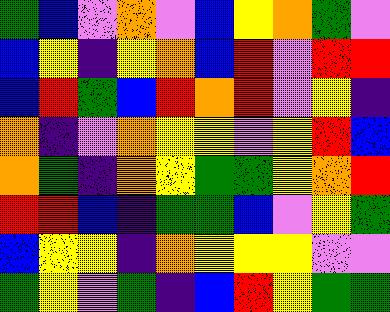[["green", "blue", "violet", "orange", "violet", "blue", "yellow", "orange", "green", "violet"], ["blue", "yellow", "indigo", "yellow", "orange", "blue", "red", "violet", "red", "red"], ["blue", "red", "green", "blue", "red", "orange", "red", "violet", "yellow", "indigo"], ["orange", "indigo", "violet", "orange", "yellow", "yellow", "violet", "yellow", "red", "blue"], ["orange", "green", "indigo", "orange", "yellow", "green", "green", "yellow", "orange", "red"], ["red", "red", "blue", "indigo", "green", "green", "blue", "violet", "yellow", "green"], ["blue", "yellow", "yellow", "indigo", "orange", "yellow", "yellow", "yellow", "violet", "violet"], ["green", "yellow", "violet", "green", "indigo", "blue", "red", "yellow", "green", "green"]]